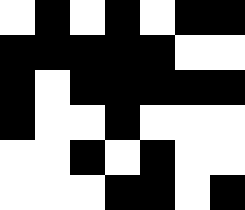[["white", "black", "white", "black", "white", "black", "black"], ["black", "black", "black", "black", "black", "white", "white"], ["black", "white", "black", "black", "black", "black", "black"], ["black", "white", "white", "black", "white", "white", "white"], ["white", "white", "black", "white", "black", "white", "white"], ["white", "white", "white", "black", "black", "white", "black"]]